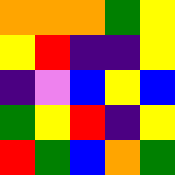[["orange", "orange", "orange", "green", "yellow"], ["yellow", "red", "indigo", "indigo", "yellow"], ["indigo", "violet", "blue", "yellow", "blue"], ["green", "yellow", "red", "indigo", "yellow"], ["red", "green", "blue", "orange", "green"]]